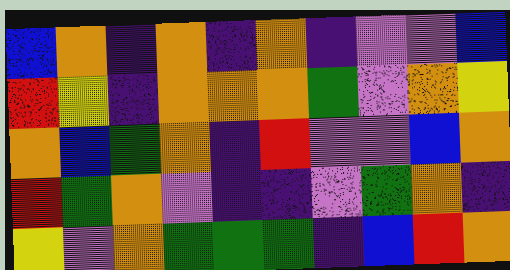[["blue", "orange", "indigo", "orange", "indigo", "orange", "indigo", "violet", "violet", "blue"], ["red", "yellow", "indigo", "orange", "orange", "orange", "green", "violet", "orange", "yellow"], ["orange", "blue", "green", "orange", "indigo", "red", "violet", "violet", "blue", "orange"], ["red", "green", "orange", "violet", "indigo", "indigo", "violet", "green", "orange", "indigo"], ["yellow", "violet", "orange", "green", "green", "green", "indigo", "blue", "red", "orange"]]